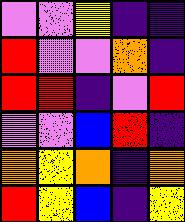[["violet", "violet", "yellow", "indigo", "indigo"], ["red", "violet", "violet", "orange", "indigo"], ["red", "red", "indigo", "violet", "red"], ["violet", "violet", "blue", "red", "indigo"], ["orange", "yellow", "orange", "indigo", "orange"], ["red", "yellow", "blue", "indigo", "yellow"]]